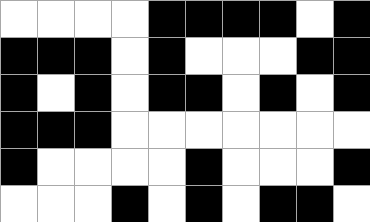[["white", "white", "white", "white", "black", "black", "black", "black", "white", "black"], ["black", "black", "black", "white", "black", "white", "white", "white", "black", "black"], ["black", "white", "black", "white", "black", "black", "white", "black", "white", "black"], ["black", "black", "black", "white", "white", "white", "white", "white", "white", "white"], ["black", "white", "white", "white", "white", "black", "white", "white", "white", "black"], ["white", "white", "white", "black", "white", "black", "white", "black", "black", "white"]]